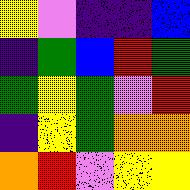[["yellow", "violet", "indigo", "indigo", "blue"], ["indigo", "green", "blue", "red", "green"], ["green", "yellow", "green", "violet", "red"], ["indigo", "yellow", "green", "orange", "orange"], ["orange", "red", "violet", "yellow", "yellow"]]